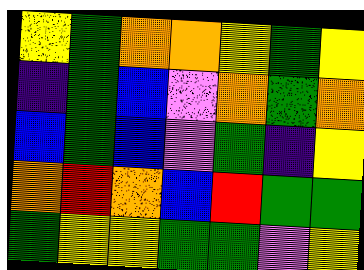[["yellow", "green", "orange", "orange", "yellow", "green", "yellow"], ["indigo", "green", "blue", "violet", "orange", "green", "orange"], ["blue", "green", "blue", "violet", "green", "indigo", "yellow"], ["orange", "red", "orange", "blue", "red", "green", "green"], ["green", "yellow", "yellow", "green", "green", "violet", "yellow"]]